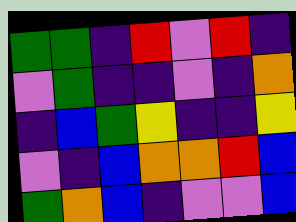[["green", "green", "indigo", "red", "violet", "red", "indigo"], ["violet", "green", "indigo", "indigo", "violet", "indigo", "orange"], ["indigo", "blue", "green", "yellow", "indigo", "indigo", "yellow"], ["violet", "indigo", "blue", "orange", "orange", "red", "blue"], ["green", "orange", "blue", "indigo", "violet", "violet", "blue"]]